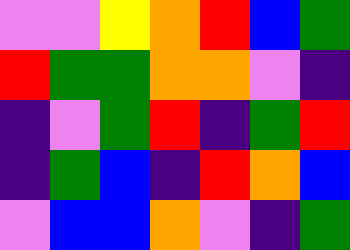[["violet", "violet", "yellow", "orange", "red", "blue", "green"], ["red", "green", "green", "orange", "orange", "violet", "indigo"], ["indigo", "violet", "green", "red", "indigo", "green", "red"], ["indigo", "green", "blue", "indigo", "red", "orange", "blue"], ["violet", "blue", "blue", "orange", "violet", "indigo", "green"]]